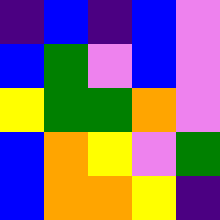[["indigo", "blue", "indigo", "blue", "violet"], ["blue", "green", "violet", "blue", "violet"], ["yellow", "green", "green", "orange", "violet"], ["blue", "orange", "yellow", "violet", "green"], ["blue", "orange", "orange", "yellow", "indigo"]]